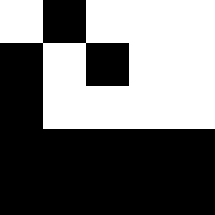[["white", "black", "white", "white", "white"], ["black", "white", "black", "white", "white"], ["black", "white", "white", "white", "white"], ["black", "black", "black", "black", "black"], ["black", "black", "black", "black", "black"]]